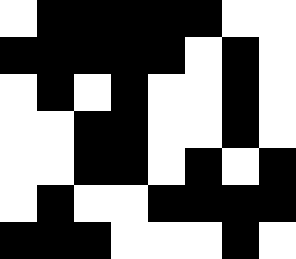[["white", "black", "black", "black", "black", "black", "white", "white"], ["black", "black", "black", "black", "black", "white", "black", "white"], ["white", "black", "white", "black", "white", "white", "black", "white"], ["white", "white", "black", "black", "white", "white", "black", "white"], ["white", "white", "black", "black", "white", "black", "white", "black"], ["white", "black", "white", "white", "black", "black", "black", "black"], ["black", "black", "black", "white", "white", "white", "black", "white"]]